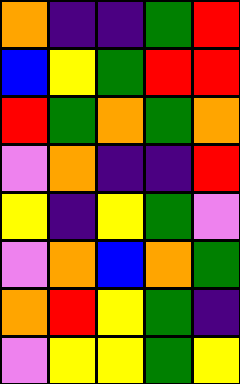[["orange", "indigo", "indigo", "green", "red"], ["blue", "yellow", "green", "red", "red"], ["red", "green", "orange", "green", "orange"], ["violet", "orange", "indigo", "indigo", "red"], ["yellow", "indigo", "yellow", "green", "violet"], ["violet", "orange", "blue", "orange", "green"], ["orange", "red", "yellow", "green", "indigo"], ["violet", "yellow", "yellow", "green", "yellow"]]